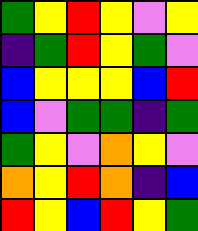[["green", "yellow", "red", "yellow", "violet", "yellow"], ["indigo", "green", "red", "yellow", "green", "violet"], ["blue", "yellow", "yellow", "yellow", "blue", "red"], ["blue", "violet", "green", "green", "indigo", "green"], ["green", "yellow", "violet", "orange", "yellow", "violet"], ["orange", "yellow", "red", "orange", "indigo", "blue"], ["red", "yellow", "blue", "red", "yellow", "green"]]